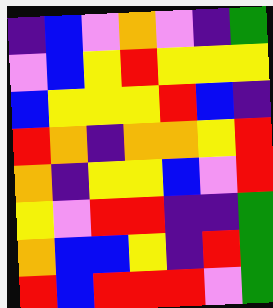[["indigo", "blue", "violet", "orange", "violet", "indigo", "green"], ["violet", "blue", "yellow", "red", "yellow", "yellow", "yellow"], ["blue", "yellow", "yellow", "yellow", "red", "blue", "indigo"], ["red", "orange", "indigo", "orange", "orange", "yellow", "red"], ["orange", "indigo", "yellow", "yellow", "blue", "violet", "red"], ["yellow", "violet", "red", "red", "indigo", "indigo", "green"], ["orange", "blue", "blue", "yellow", "indigo", "red", "green"], ["red", "blue", "red", "red", "red", "violet", "green"]]